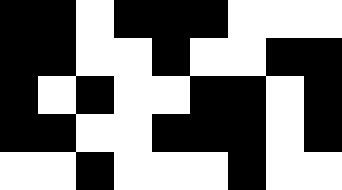[["black", "black", "white", "black", "black", "black", "white", "white", "white"], ["black", "black", "white", "white", "black", "white", "white", "black", "black"], ["black", "white", "black", "white", "white", "black", "black", "white", "black"], ["black", "black", "white", "white", "black", "black", "black", "white", "black"], ["white", "white", "black", "white", "white", "white", "black", "white", "white"]]